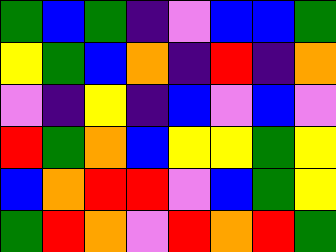[["green", "blue", "green", "indigo", "violet", "blue", "blue", "green"], ["yellow", "green", "blue", "orange", "indigo", "red", "indigo", "orange"], ["violet", "indigo", "yellow", "indigo", "blue", "violet", "blue", "violet"], ["red", "green", "orange", "blue", "yellow", "yellow", "green", "yellow"], ["blue", "orange", "red", "red", "violet", "blue", "green", "yellow"], ["green", "red", "orange", "violet", "red", "orange", "red", "green"]]